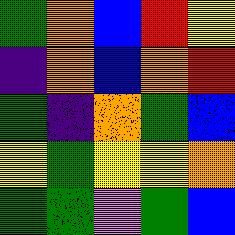[["green", "orange", "blue", "red", "yellow"], ["indigo", "orange", "blue", "orange", "red"], ["green", "indigo", "orange", "green", "blue"], ["yellow", "green", "yellow", "yellow", "orange"], ["green", "green", "violet", "green", "blue"]]